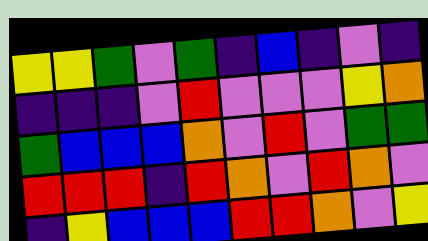[["yellow", "yellow", "green", "violet", "green", "indigo", "blue", "indigo", "violet", "indigo"], ["indigo", "indigo", "indigo", "violet", "red", "violet", "violet", "violet", "yellow", "orange"], ["green", "blue", "blue", "blue", "orange", "violet", "red", "violet", "green", "green"], ["red", "red", "red", "indigo", "red", "orange", "violet", "red", "orange", "violet"], ["indigo", "yellow", "blue", "blue", "blue", "red", "red", "orange", "violet", "yellow"]]